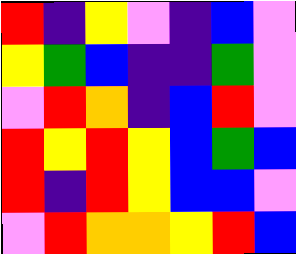[["red", "indigo", "yellow", "violet", "indigo", "blue", "violet"], ["yellow", "green", "blue", "indigo", "indigo", "green", "violet"], ["violet", "red", "orange", "indigo", "blue", "red", "violet"], ["red", "yellow", "red", "yellow", "blue", "green", "blue"], ["red", "indigo", "red", "yellow", "blue", "blue", "violet"], ["violet", "red", "orange", "orange", "yellow", "red", "blue"]]